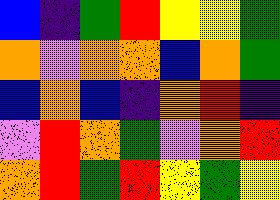[["blue", "indigo", "green", "red", "yellow", "yellow", "green"], ["orange", "violet", "orange", "orange", "blue", "orange", "green"], ["blue", "orange", "blue", "indigo", "orange", "red", "indigo"], ["violet", "red", "orange", "green", "violet", "orange", "red"], ["orange", "red", "green", "red", "yellow", "green", "yellow"]]